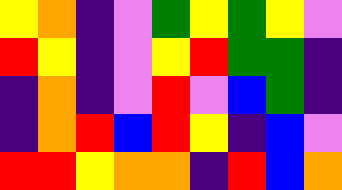[["yellow", "orange", "indigo", "violet", "green", "yellow", "green", "yellow", "violet"], ["red", "yellow", "indigo", "violet", "yellow", "red", "green", "green", "indigo"], ["indigo", "orange", "indigo", "violet", "red", "violet", "blue", "green", "indigo"], ["indigo", "orange", "red", "blue", "red", "yellow", "indigo", "blue", "violet"], ["red", "red", "yellow", "orange", "orange", "indigo", "red", "blue", "orange"]]